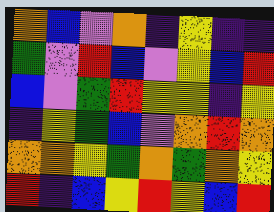[["orange", "blue", "violet", "orange", "indigo", "yellow", "indigo", "indigo"], ["green", "violet", "red", "blue", "violet", "yellow", "blue", "red"], ["blue", "violet", "green", "red", "yellow", "yellow", "indigo", "yellow"], ["indigo", "yellow", "green", "blue", "violet", "orange", "red", "orange"], ["orange", "orange", "yellow", "green", "orange", "green", "orange", "yellow"], ["red", "indigo", "blue", "yellow", "red", "yellow", "blue", "red"]]